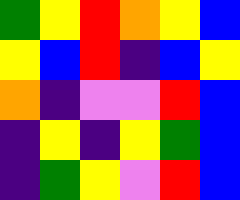[["green", "yellow", "red", "orange", "yellow", "blue"], ["yellow", "blue", "red", "indigo", "blue", "yellow"], ["orange", "indigo", "violet", "violet", "red", "blue"], ["indigo", "yellow", "indigo", "yellow", "green", "blue"], ["indigo", "green", "yellow", "violet", "red", "blue"]]